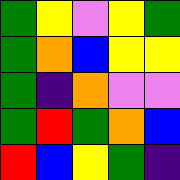[["green", "yellow", "violet", "yellow", "green"], ["green", "orange", "blue", "yellow", "yellow"], ["green", "indigo", "orange", "violet", "violet"], ["green", "red", "green", "orange", "blue"], ["red", "blue", "yellow", "green", "indigo"]]